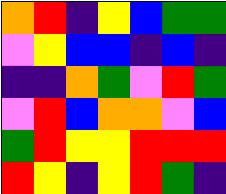[["orange", "red", "indigo", "yellow", "blue", "green", "green"], ["violet", "yellow", "blue", "blue", "indigo", "blue", "indigo"], ["indigo", "indigo", "orange", "green", "violet", "red", "green"], ["violet", "red", "blue", "orange", "orange", "violet", "blue"], ["green", "red", "yellow", "yellow", "red", "red", "red"], ["red", "yellow", "indigo", "yellow", "red", "green", "indigo"]]